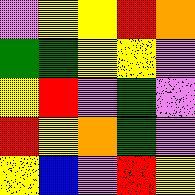[["violet", "yellow", "yellow", "red", "orange"], ["green", "green", "yellow", "yellow", "violet"], ["yellow", "red", "violet", "green", "violet"], ["red", "yellow", "orange", "green", "violet"], ["yellow", "blue", "violet", "red", "yellow"]]